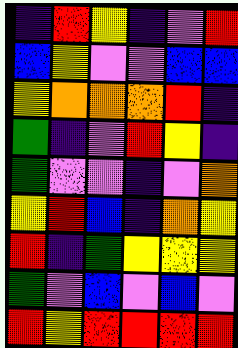[["indigo", "red", "yellow", "indigo", "violet", "red"], ["blue", "yellow", "violet", "violet", "blue", "blue"], ["yellow", "orange", "orange", "orange", "red", "indigo"], ["green", "indigo", "violet", "red", "yellow", "indigo"], ["green", "violet", "violet", "indigo", "violet", "orange"], ["yellow", "red", "blue", "indigo", "orange", "yellow"], ["red", "indigo", "green", "yellow", "yellow", "yellow"], ["green", "violet", "blue", "violet", "blue", "violet"], ["red", "yellow", "red", "red", "red", "red"]]